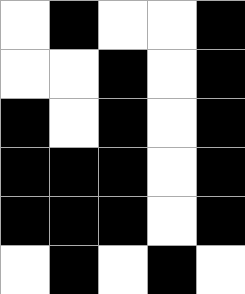[["white", "black", "white", "white", "black"], ["white", "white", "black", "white", "black"], ["black", "white", "black", "white", "black"], ["black", "black", "black", "white", "black"], ["black", "black", "black", "white", "black"], ["white", "black", "white", "black", "white"]]